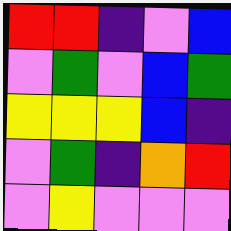[["red", "red", "indigo", "violet", "blue"], ["violet", "green", "violet", "blue", "green"], ["yellow", "yellow", "yellow", "blue", "indigo"], ["violet", "green", "indigo", "orange", "red"], ["violet", "yellow", "violet", "violet", "violet"]]